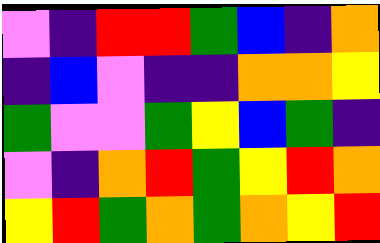[["violet", "indigo", "red", "red", "green", "blue", "indigo", "orange"], ["indigo", "blue", "violet", "indigo", "indigo", "orange", "orange", "yellow"], ["green", "violet", "violet", "green", "yellow", "blue", "green", "indigo"], ["violet", "indigo", "orange", "red", "green", "yellow", "red", "orange"], ["yellow", "red", "green", "orange", "green", "orange", "yellow", "red"]]